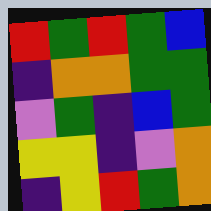[["red", "green", "red", "green", "blue"], ["indigo", "orange", "orange", "green", "green"], ["violet", "green", "indigo", "blue", "green"], ["yellow", "yellow", "indigo", "violet", "orange"], ["indigo", "yellow", "red", "green", "orange"]]